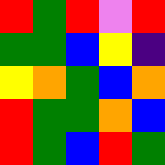[["red", "green", "red", "violet", "red"], ["green", "green", "blue", "yellow", "indigo"], ["yellow", "orange", "green", "blue", "orange"], ["red", "green", "green", "orange", "blue"], ["red", "green", "blue", "red", "green"]]